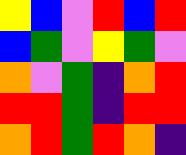[["yellow", "blue", "violet", "red", "blue", "red"], ["blue", "green", "violet", "yellow", "green", "violet"], ["orange", "violet", "green", "indigo", "orange", "red"], ["red", "red", "green", "indigo", "red", "red"], ["orange", "red", "green", "red", "orange", "indigo"]]